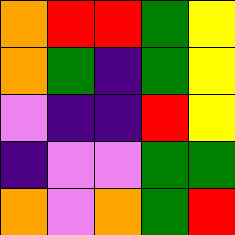[["orange", "red", "red", "green", "yellow"], ["orange", "green", "indigo", "green", "yellow"], ["violet", "indigo", "indigo", "red", "yellow"], ["indigo", "violet", "violet", "green", "green"], ["orange", "violet", "orange", "green", "red"]]